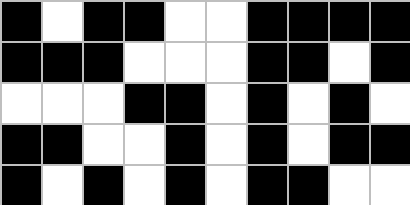[["black", "white", "black", "black", "white", "white", "black", "black", "black", "black"], ["black", "black", "black", "white", "white", "white", "black", "black", "white", "black"], ["white", "white", "white", "black", "black", "white", "black", "white", "black", "white"], ["black", "black", "white", "white", "black", "white", "black", "white", "black", "black"], ["black", "white", "black", "white", "black", "white", "black", "black", "white", "white"]]